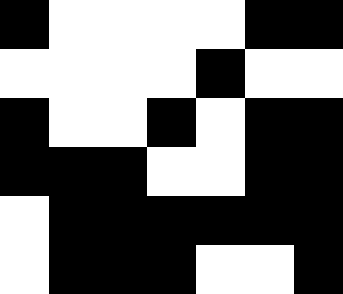[["black", "white", "white", "white", "white", "black", "black"], ["white", "white", "white", "white", "black", "white", "white"], ["black", "white", "white", "black", "white", "black", "black"], ["black", "black", "black", "white", "white", "black", "black"], ["white", "black", "black", "black", "black", "black", "black"], ["white", "black", "black", "black", "white", "white", "black"]]